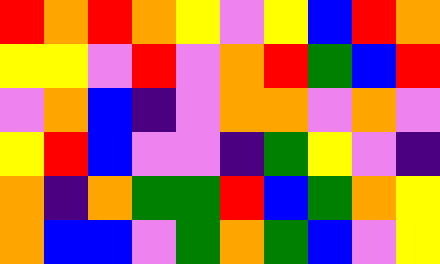[["red", "orange", "red", "orange", "yellow", "violet", "yellow", "blue", "red", "orange"], ["yellow", "yellow", "violet", "red", "violet", "orange", "red", "green", "blue", "red"], ["violet", "orange", "blue", "indigo", "violet", "orange", "orange", "violet", "orange", "violet"], ["yellow", "red", "blue", "violet", "violet", "indigo", "green", "yellow", "violet", "indigo"], ["orange", "indigo", "orange", "green", "green", "red", "blue", "green", "orange", "yellow"], ["orange", "blue", "blue", "violet", "green", "orange", "green", "blue", "violet", "yellow"]]